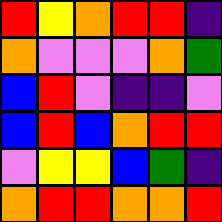[["red", "yellow", "orange", "red", "red", "indigo"], ["orange", "violet", "violet", "violet", "orange", "green"], ["blue", "red", "violet", "indigo", "indigo", "violet"], ["blue", "red", "blue", "orange", "red", "red"], ["violet", "yellow", "yellow", "blue", "green", "indigo"], ["orange", "red", "red", "orange", "orange", "red"]]